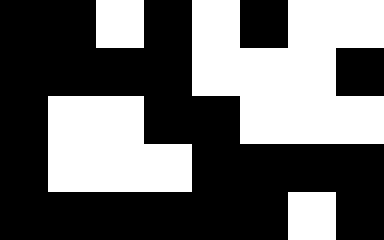[["black", "black", "white", "black", "white", "black", "white", "white"], ["black", "black", "black", "black", "white", "white", "white", "black"], ["black", "white", "white", "black", "black", "white", "white", "white"], ["black", "white", "white", "white", "black", "black", "black", "black"], ["black", "black", "black", "black", "black", "black", "white", "black"]]